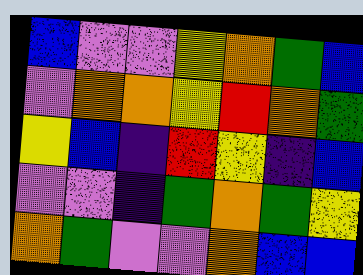[["blue", "violet", "violet", "yellow", "orange", "green", "blue"], ["violet", "orange", "orange", "yellow", "red", "orange", "green"], ["yellow", "blue", "indigo", "red", "yellow", "indigo", "blue"], ["violet", "violet", "indigo", "green", "orange", "green", "yellow"], ["orange", "green", "violet", "violet", "orange", "blue", "blue"]]